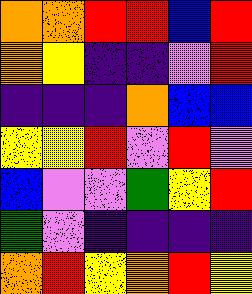[["orange", "orange", "red", "red", "blue", "red"], ["orange", "yellow", "indigo", "indigo", "violet", "red"], ["indigo", "indigo", "indigo", "orange", "blue", "blue"], ["yellow", "yellow", "red", "violet", "red", "violet"], ["blue", "violet", "violet", "green", "yellow", "red"], ["green", "violet", "indigo", "indigo", "indigo", "indigo"], ["orange", "red", "yellow", "orange", "red", "yellow"]]